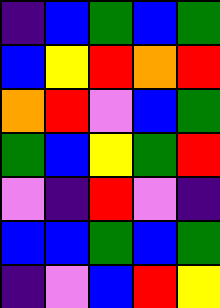[["indigo", "blue", "green", "blue", "green"], ["blue", "yellow", "red", "orange", "red"], ["orange", "red", "violet", "blue", "green"], ["green", "blue", "yellow", "green", "red"], ["violet", "indigo", "red", "violet", "indigo"], ["blue", "blue", "green", "blue", "green"], ["indigo", "violet", "blue", "red", "yellow"]]